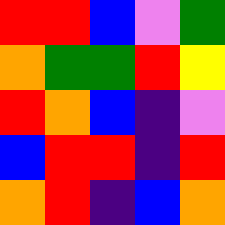[["red", "red", "blue", "violet", "green"], ["orange", "green", "green", "red", "yellow"], ["red", "orange", "blue", "indigo", "violet"], ["blue", "red", "red", "indigo", "red"], ["orange", "red", "indigo", "blue", "orange"]]